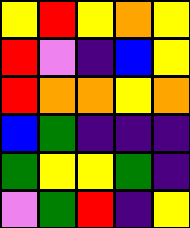[["yellow", "red", "yellow", "orange", "yellow"], ["red", "violet", "indigo", "blue", "yellow"], ["red", "orange", "orange", "yellow", "orange"], ["blue", "green", "indigo", "indigo", "indigo"], ["green", "yellow", "yellow", "green", "indigo"], ["violet", "green", "red", "indigo", "yellow"]]